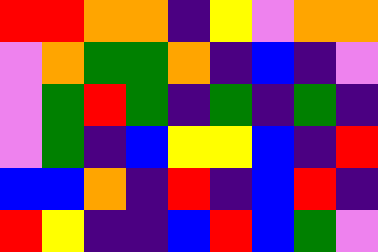[["red", "red", "orange", "orange", "indigo", "yellow", "violet", "orange", "orange"], ["violet", "orange", "green", "green", "orange", "indigo", "blue", "indigo", "violet"], ["violet", "green", "red", "green", "indigo", "green", "indigo", "green", "indigo"], ["violet", "green", "indigo", "blue", "yellow", "yellow", "blue", "indigo", "red"], ["blue", "blue", "orange", "indigo", "red", "indigo", "blue", "red", "indigo"], ["red", "yellow", "indigo", "indigo", "blue", "red", "blue", "green", "violet"]]